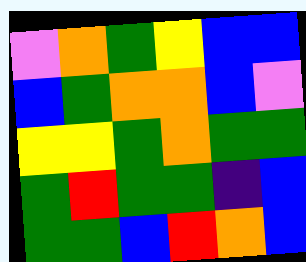[["violet", "orange", "green", "yellow", "blue", "blue"], ["blue", "green", "orange", "orange", "blue", "violet"], ["yellow", "yellow", "green", "orange", "green", "green"], ["green", "red", "green", "green", "indigo", "blue"], ["green", "green", "blue", "red", "orange", "blue"]]